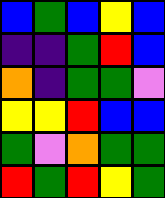[["blue", "green", "blue", "yellow", "blue"], ["indigo", "indigo", "green", "red", "blue"], ["orange", "indigo", "green", "green", "violet"], ["yellow", "yellow", "red", "blue", "blue"], ["green", "violet", "orange", "green", "green"], ["red", "green", "red", "yellow", "green"]]